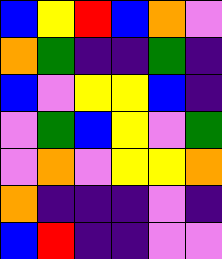[["blue", "yellow", "red", "blue", "orange", "violet"], ["orange", "green", "indigo", "indigo", "green", "indigo"], ["blue", "violet", "yellow", "yellow", "blue", "indigo"], ["violet", "green", "blue", "yellow", "violet", "green"], ["violet", "orange", "violet", "yellow", "yellow", "orange"], ["orange", "indigo", "indigo", "indigo", "violet", "indigo"], ["blue", "red", "indigo", "indigo", "violet", "violet"]]